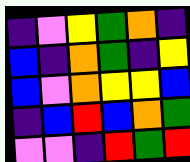[["indigo", "violet", "yellow", "green", "orange", "indigo"], ["blue", "indigo", "orange", "green", "indigo", "yellow"], ["blue", "violet", "orange", "yellow", "yellow", "blue"], ["indigo", "blue", "red", "blue", "orange", "green"], ["violet", "violet", "indigo", "red", "green", "red"]]